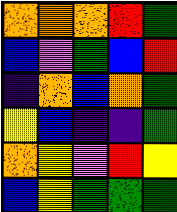[["orange", "orange", "orange", "red", "green"], ["blue", "violet", "green", "blue", "red"], ["indigo", "orange", "blue", "orange", "green"], ["yellow", "blue", "indigo", "indigo", "green"], ["orange", "yellow", "violet", "red", "yellow"], ["blue", "yellow", "green", "green", "green"]]